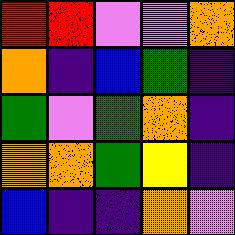[["red", "red", "violet", "violet", "orange"], ["orange", "indigo", "blue", "green", "indigo"], ["green", "violet", "green", "orange", "indigo"], ["orange", "orange", "green", "yellow", "indigo"], ["blue", "indigo", "indigo", "orange", "violet"]]